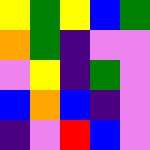[["yellow", "green", "yellow", "blue", "green"], ["orange", "green", "indigo", "violet", "violet"], ["violet", "yellow", "indigo", "green", "violet"], ["blue", "orange", "blue", "indigo", "violet"], ["indigo", "violet", "red", "blue", "violet"]]